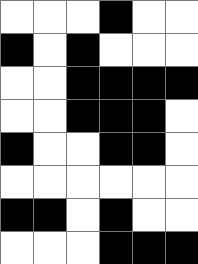[["white", "white", "white", "black", "white", "white"], ["black", "white", "black", "white", "white", "white"], ["white", "white", "black", "black", "black", "black"], ["white", "white", "black", "black", "black", "white"], ["black", "white", "white", "black", "black", "white"], ["white", "white", "white", "white", "white", "white"], ["black", "black", "white", "black", "white", "white"], ["white", "white", "white", "black", "black", "black"]]